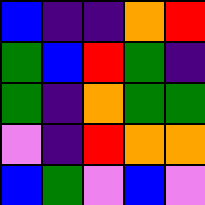[["blue", "indigo", "indigo", "orange", "red"], ["green", "blue", "red", "green", "indigo"], ["green", "indigo", "orange", "green", "green"], ["violet", "indigo", "red", "orange", "orange"], ["blue", "green", "violet", "blue", "violet"]]